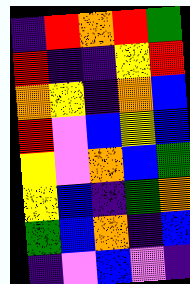[["indigo", "red", "orange", "red", "green"], ["red", "indigo", "indigo", "yellow", "red"], ["orange", "yellow", "indigo", "orange", "blue"], ["red", "violet", "blue", "yellow", "blue"], ["yellow", "violet", "orange", "blue", "green"], ["yellow", "blue", "indigo", "green", "orange"], ["green", "blue", "orange", "indigo", "blue"], ["indigo", "violet", "blue", "violet", "indigo"]]